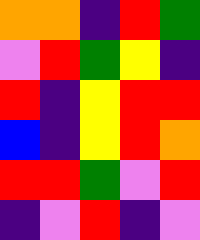[["orange", "orange", "indigo", "red", "green"], ["violet", "red", "green", "yellow", "indigo"], ["red", "indigo", "yellow", "red", "red"], ["blue", "indigo", "yellow", "red", "orange"], ["red", "red", "green", "violet", "red"], ["indigo", "violet", "red", "indigo", "violet"]]